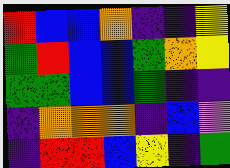[["red", "blue", "blue", "orange", "indigo", "indigo", "yellow"], ["green", "red", "blue", "blue", "green", "orange", "yellow"], ["green", "green", "blue", "blue", "green", "indigo", "indigo"], ["indigo", "orange", "orange", "orange", "indigo", "blue", "violet"], ["indigo", "red", "red", "blue", "yellow", "indigo", "green"]]